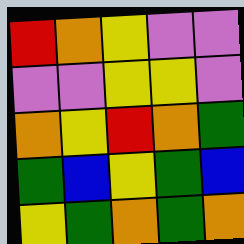[["red", "orange", "yellow", "violet", "violet"], ["violet", "violet", "yellow", "yellow", "violet"], ["orange", "yellow", "red", "orange", "green"], ["green", "blue", "yellow", "green", "blue"], ["yellow", "green", "orange", "green", "orange"]]